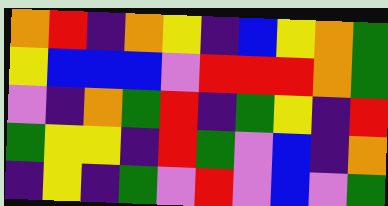[["orange", "red", "indigo", "orange", "yellow", "indigo", "blue", "yellow", "orange", "green"], ["yellow", "blue", "blue", "blue", "violet", "red", "red", "red", "orange", "green"], ["violet", "indigo", "orange", "green", "red", "indigo", "green", "yellow", "indigo", "red"], ["green", "yellow", "yellow", "indigo", "red", "green", "violet", "blue", "indigo", "orange"], ["indigo", "yellow", "indigo", "green", "violet", "red", "violet", "blue", "violet", "green"]]